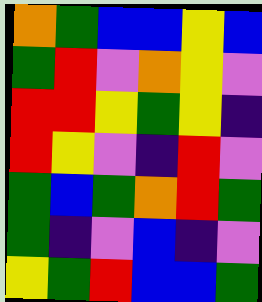[["orange", "green", "blue", "blue", "yellow", "blue"], ["green", "red", "violet", "orange", "yellow", "violet"], ["red", "red", "yellow", "green", "yellow", "indigo"], ["red", "yellow", "violet", "indigo", "red", "violet"], ["green", "blue", "green", "orange", "red", "green"], ["green", "indigo", "violet", "blue", "indigo", "violet"], ["yellow", "green", "red", "blue", "blue", "green"]]